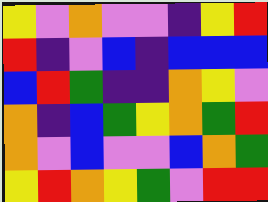[["yellow", "violet", "orange", "violet", "violet", "indigo", "yellow", "red"], ["red", "indigo", "violet", "blue", "indigo", "blue", "blue", "blue"], ["blue", "red", "green", "indigo", "indigo", "orange", "yellow", "violet"], ["orange", "indigo", "blue", "green", "yellow", "orange", "green", "red"], ["orange", "violet", "blue", "violet", "violet", "blue", "orange", "green"], ["yellow", "red", "orange", "yellow", "green", "violet", "red", "red"]]